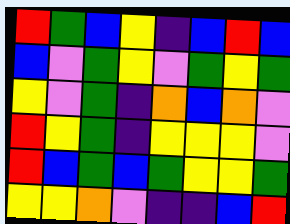[["red", "green", "blue", "yellow", "indigo", "blue", "red", "blue"], ["blue", "violet", "green", "yellow", "violet", "green", "yellow", "green"], ["yellow", "violet", "green", "indigo", "orange", "blue", "orange", "violet"], ["red", "yellow", "green", "indigo", "yellow", "yellow", "yellow", "violet"], ["red", "blue", "green", "blue", "green", "yellow", "yellow", "green"], ["yellow", "yellow", "orange", "violet", "indigo", "indigo", "blue", "red"]]